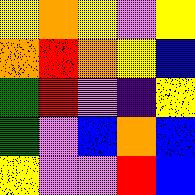[["yellow", "orange", "yellow", "violet", "yellow"], ["orange", "red", "orange", "yellow", "blue"], ["green", "red", "violet", "indigo", "yellow"], ["green", "violet", "blue", "orange", "blue"], ["yellow", "violet", "violet", "red", "blue"]]